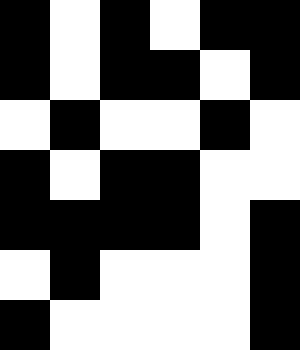[["black", "white", "black", "white", "black", "black"], ["black", "white", "black", "black", "white", "black"], ["white", "black", "white", "white", "black", "white"], ["black", "white", "black", "black", "white", "white"], ["black", "black", "black", "black", "white", "black"], ["white", "black", "white", "white", "white", "black"], ["black", "white", "white", "white", "white", "black"]]